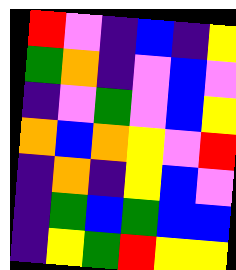[["red", "violet", "indigo", "blue", "indigo", "yellow"], ["green", "orange", "indigo", "violet", "blue", "violet"], ["indigo", "violet", "green", "violet", "blue", "yellow"], ["orange", "blue", "orange", "yellow", "violet", "red"], ["indigo", "orange", "indigo", "yellow", "blue", "violet"], ["indigo", "green", "blue", "green", "blue", "blue"], ["indigo", "yellow", "green", "red", "yellow", "yellow"]]